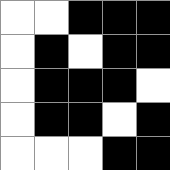[["white", "white", "black", "black", "black"], ["white", "black", "white", "black", "black"], ["white", "black", "black", "black", "white"], ["white", "black", "black", "white", "black"], ["white", "white", "white", "black", "black"]]